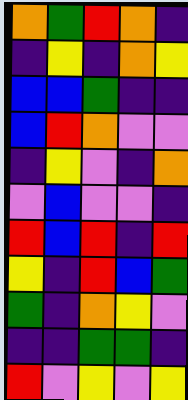[["orange", "green", "red", "orange", "indigo"], ["indigo", "yellow", "indigo", "orange", "yellow"], ["blue", "blue", "green", "indigo", "indigo"], ["blue", "red", "orange", "violet", "violet"], ["indigo", "yellow", "violet", "indigo", "orange"], ["violet", "blue", "violet", "violet", "indigo"], ["red", "blue", "red", "indigo", "red"], ["yellow", "indigo", "red", "blue", "green"], ["green", "indigo", "orange", "yellow", "violet"], ["indigo", "indigo", "green", "green", "indigo"], ["red", "violet", "yellow", "violet", "yellow"]]